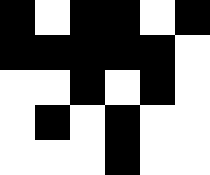[["black", "white", "black", "black", "white", "black"], ["black", "black", "black", "black", "black", "white"], ["white", "white", "black", "white", "black", "white"], ["white", "black", "white", "black", "white", "white"], ["white", "white", "white", "black", "white", "white"]]